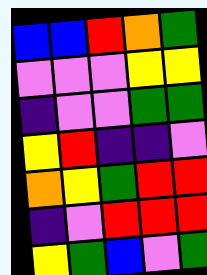[["blue", "blue", "red", "orange", "green"], ["violet", "violet", "violet", "yellow", "yellow"], ["indigo", "violet", "violet", "green", "green"], ["yellow", "red", "indigo", "indigo", "violet"], ["orange", "yellow", "green", "red", "red"], ["indigo", "violet", "red", "red", "red"], ["yellow", "green", "blue", "violet", "green"]]